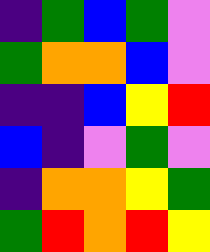[["indigo", "green", "blue", "green", "violet"], ["green", "orange", "orange", "blue", "violet"], ["indigo", "indigo", "blue", "yellow", "red"], ["blue", "indigo", "violet", "green", "violet"], ["indigo", "orange", "orange", "yellow", "green"], ["green", "red", "orange", "red", "yellow"]]